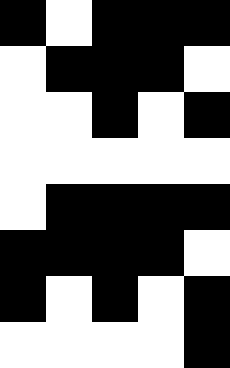[["black", "white", "black", "black", "black"], ["white", "black", "black", "black", "white"], ["white", "white", "black", "white", "black"], ["white", "white", "white", "white", "white"], ["white", "black", "black", "black", "black"], ["black", "black", "black", "black", "white"], ["black", "white", "black", "white", "black"], ["white", "white", "white", "white", "black"]]